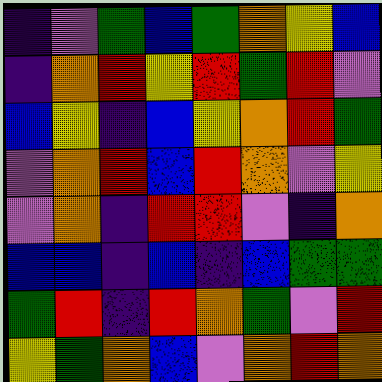[["indigo", "violet", "green", "blue", "green", "orange", "yellow", "blue"], ["indigo", "orange", "red", "yellow", "red", "green", "red", "violet"], ["blue", "yellow", "indigo", "blue", "yellow", "orange", "red", "green"], ["violet", "orange", "red", "blue", "red", "orange", "violet", "yellow"], ["violet", "orange", "indigo", "red", "red", "violet", "indigo", "orange"], ["blue", "blue", "indigo", "blue", "indigo", "blue", "green", "green"], ["green", "red", "indigo", "red", "orange", "green", "violet", "red"], ["yellow", "green", "orange", "blue", "violet", "orange", "red", "orange"]]